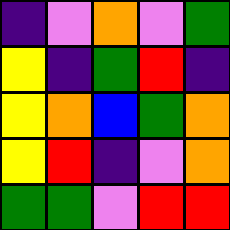[["indigo", "violet", "orange", "violet", "green"], ["yellow", "indigo", "green", "red", "indigo"], ["yellow", "orange", "blue", "green", "orange"], ["yellow", "red", "indigo", "violet", "orange"], ["green", "green", "violet", "red", "red"]]